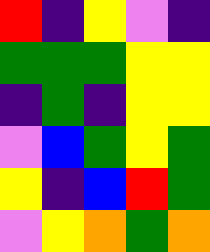[["red", "indigo", "yellow", "violet", "indigo"], ["green", "green", "green", "yellow", "yellow"], ["indigo", "green", "indigo", "yellow", "yellow"], ["violet", "blue", "green", "yellow", "green"], ["yellow", "indigo", "blue", "red", "green"], ["violet", "yellow", "orange", "green", "orange"]]